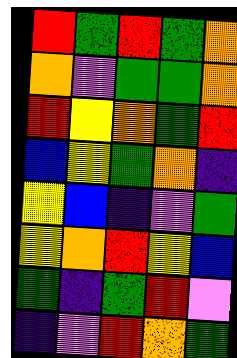[["red", "green", "red", "green", "orange"], ["orange", "violet", "green", "green", "orange"], ["red", "yellow", "orange", "green", "red"], ["blue", "yellow", "green", "orange", "indigo"], ["yellow", "blue", "indigo", "violet", "green"], ["yellow", "orange", "red", "yellow", "blue"], ["green", "indigo", "green", "red", "violet"], ["indigo", "violet", "red", "orange", "green"]]